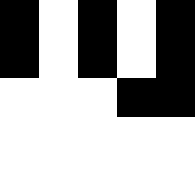[["black", "white", "black", "white", "black"], ["black", "white", "black", "white", "black"], ["white", "white", "white", "black", "black"], ["white", "white", "white", "white", "white"], ["white", "white", "white", "white", "white"]]